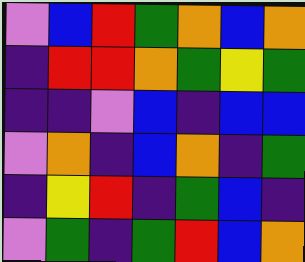[["violet", "blue", "red", "green", "orange", "blue", "orange"], ["indigo", "red", "red", "orange", "green", "yellow", "green"], ["indigo", "indigo", "violet", "blue", "indigo", "blue", "blue"], ["violet", "orange", "indigo", "blue", "orange", "indigo", "green"], ["indigo", "yellow", "red", "indigo", "green", "blue", "indigo"], ["violet", "green", "indigo", "green", "red", "blue", "orange"]]